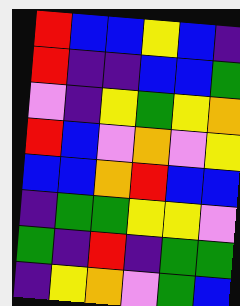[["red", "blue", "blue", "yellow", "blue", "indigo"], ["red", "indigo", "indigo", "blue", "blue", "green"], ["violet", "indigo", "yellow", "green", "yellow", "orange"], ["red", "blue", "violet", "orange", "violet", "yellow"], ["blue", "blue", "orange", "red", "blue", "blue"], ["indigo", "green", "green", "yellow", "yellow", "violet"], ["green", "indigo", "red", "indigo", "green", "green"], ["indigo", "yellow", "orange", "violet", "green", "blue"]]